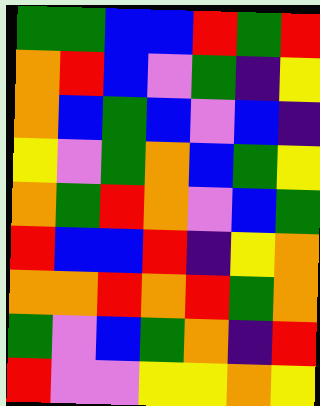[["green", "green", "blue", "blue", "red", "green", "red"], ["orange", "red", "blue", "violet", "green", "indigo", "yellow"], ["orange", "blue", "green", "blue", "violet", "blue", "indigo"], ["yellow", "violet", "green", "orange", "blue", "green", "yellow"], ["orange", "green", "red", "orange", "violet", "blue", "green"], ["red", "blue", "blue", "red", "indigo", "yellow", "orange"], ["orange", "orange", "red", "orange", "red", "green", "orange"], ["green", "violet", "blue", "green", "orange", "indigo", "red"], ["red", "violet", "violet", "yellow", "yellow", "orange", "yellow"]]